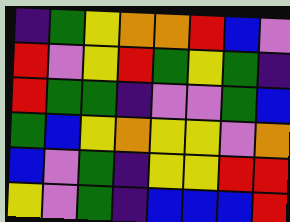[["indigo", "green", "yellow", "orange", "orange", "red", "blue", "violet"], ["red", "violet", "yellow", "red", "green", "yellow", "green", "indigo"], ["red", "green", "green", "indigo", "violet", "violet", "green", "blue"], ["green", "blue", "yellow", "orange", "yellow", "yellow", "violet", "orange"], ["blue", "violet", "green", "indigo", "yellow", "yellow", "red", "red"], ["yellow", "violet", "green", "indigo", "blue", "blue", "blue", "red"]]